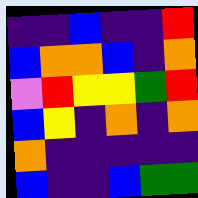[["indigo", "indigo", "blue", "indigo", "indigo", "red"], ["blue", "orange", "orange", "blue", "indigo", "orange"], ["violet", "red", "yellow", "yellow", "green", "red"], ["blue", "yellow", "indigo", "orange", "indigo", "orange"], ["orange", "indigo", "indigo", "indigo", "indigo", "indigo"], ["blue", "indigo", "indigo", "blue", "green", "green"]]